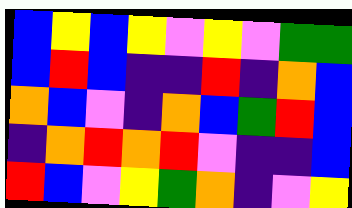[["blue", "yellow", "blue", "yellow", "violet", "yellow", "violet", "green", "green"], ["blue", "red", "blue", "indigo", "indigo", "red", "indigo", "orange", "blue"], ["orange", "blue", "violet", "indigo", "orange", "blue", "green", "red", "blue"], ["indigo", "orange", "red", "orange", "red", "violet", "indigo", "indigo", "blue"], ["red", "blue", "violet", "yellow", "green", "orange", "indigo", "violet", "yellow"]]